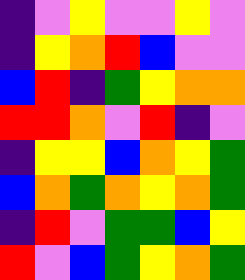[["indigo", "violet", "yellow", "violet", "violet", "yellow", "violet"], ["indigo", "yellow", "orange", "red", "blue", "violet", "violet"], ["blue", "red", "indigo", "green", "yellow", "orange", "orange"], ["red", "red", "orange", "violet", "red", "indigo", "violet"], ["indigo", "yellow", "yellow", "blue", "orange", "yellow", "green"], ["blue", "orange", "green", "orange", "yellow", "orange", "green"], ["indigo", "red", "violet", "green", "green", "blue", "yellow"], ["red", "violet", "blue", "green", "yellow", "orange", "green"]]